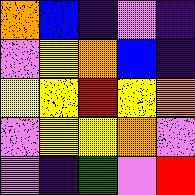[["orange", "blue", "indigo", "violet", "indigo"], ["violet", "yellow", "orange", "blue", "indigo"], ["yellow", "yellow", "red", "yellow", "orange"], ["violet", "yellow", "yellow", "orange", "violet"], ["violet", "indigo", "green", "violet", "red"]]